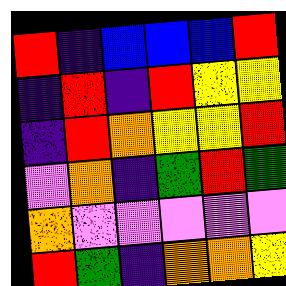[["red", "indigo", "blue", "blue", "blue", "red"], ["indigo", "red", "indigo", "red", "yellow", "yellow"], ["indigo", "red", "orange", "yellow", "yellow", "red"], ["violet", "orange", "indigo", "green", "red", "green"], ["orange", "violet", "violet", "violet", "violet", "violet"], ["red", "green", "indigo", "orange", "orange", "yellow"]]